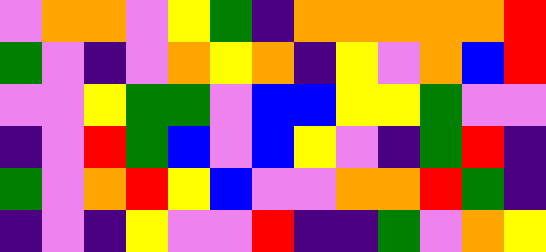[["violet", "orange", "orange", "violet", "yellow", "green", "indigo", "orange", "orange", "orange", "orange", "orange", "red"], ["green", "violet", "indigo", "violet", "orange", "yellow", "orange", "indigo", "yellow", "violet", "orange", "blue", "red"], ["violet", "violet", "yellow", "green", "green", "violet", "blue", "blue", "yellow", "yellow", "green", "violet", "violet"], ["indigo", "violet", "red", "green", "blue", "violet", "blue", "yellow", "violet", "indigo", "green", "red", "indigo"], ["green", "violet", "orange", "red", "yellow", "blue", "violet", "violet", "orange", "orange", "red", "green", "indigo"], ["indigo", "violet", "indigo", "yellow", "violet", "violet", "red", "indigo", "indigo", "green", "violet", "orange", "yellow"]]